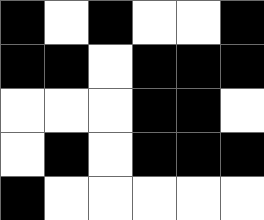[["black", "white", "black", "white", "white", "black"], ["black", "black", "white", "black", "black", "black"], ["white", "white", "white", "black", "black", "white"], ["white", "black", "white", "black", "black", "black"], ["black", "white", "white", "white", "white", "white"]]